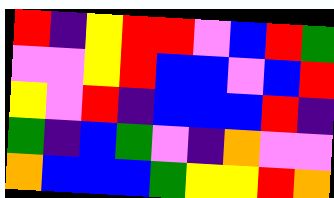[["red", "indigo", "yellow", "red", "red", "violet", "blue", "red", "green"], ["violet", "violet", "yellow", "red", "blue", "blue", "violet", "blue", "red"], ["yellow", "violet", "red", "indigo", "blue", "blue", "blue", "red", "indigo"], ["green", "indigo", "blue", "green", "violet", "indigo", "orange", "violet", "violet"], ["orange", "blue", "blue", "blue", "green", "yellow", "yellow", "red", "orange"]]